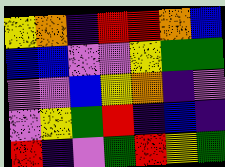[["yellow", "orange", "indigo", "red", "red", "orange", "blue"], ["blue", "blue", "violet", "violet", "yellow", "green", "green"], ["violet", "violet", "blue", "yellow", "orange", "indigo", "violet"], ["violet", "yellow", "green", "red", "indigo", "blue", "indigo"], ["red", "indigo", "violet", "green", "red", "yellow", "green"]]